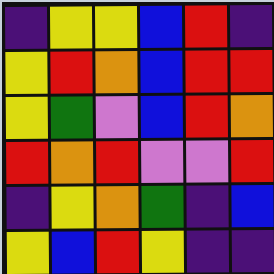[["indigo", "yellow", "yellow", "blue", "red", "indigo"], ["yellow", "red", "orange", "blue", "red", "red"], ["yellow", "green", "violet", "blue", "red", "orange"], ["red", "orange", "red", "violet", "violet", "red"], ["indigo", "yellow", "orange", "green", "indigo", "blue"], ["yellow", "blue", "red", "yellow", "indigo", "indigo"]]